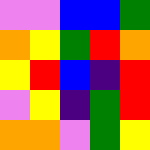[["violet", "violet", "blue", "blue", "green"], ["orange", "yellow", "green", "red", "orange"], ["yellow", "red", "blue", "indigo", "red"], ["violet", "yellow", "indigo", "green", "red"], ["orange", "orange", "violet", "green", "yellow"]]